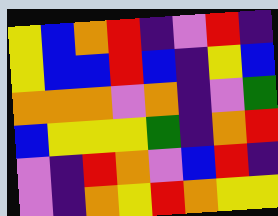[["yellow", "blue", "orange", "red", "indigo", "violet", "red", "indigo"], ["yellow", "blue", "blue", "red", "blue", "indigo", "yellow", "blue"], ["orange", "orange", "orange", "violet", "orange", "indigo", "violet", "green"], ["blue", "yellow", "yellow", "yellow", "green", "indigo", "orange", "red"], ["violet", "indigo", "red", "orange", "violet", "blue", "red", "indigo"], ["violet", "indigo", "orange", "yellow", "red", "orange", "yellow", "yellow"]]